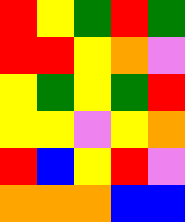[["red", "yellow", "green", "red", "green"], ["red", "red", "yellow", "orange", "violet"], ["yellow", "green", "yellow", "green", "red"], ["yellow", "yellow", "violet", "yellow", "orange"], ["red", "blue", "yellow", "red", "violet"], ["orange", "orange", "orange", "blue", "blue"]]